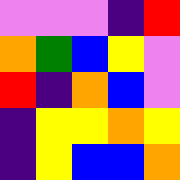[["violet", "violet", "violet", "indigo", "red"], ["orange", "green", "blue", "yellow", "violet"], ["red", "indigo", "orange", "blue", "violet"], ["indigo", "yellow", "yellow", "orange", "yellow"], ["indigo", "yellow", "blue", "blue", "orange"]]